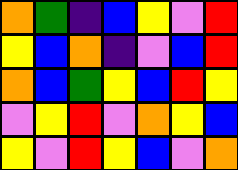[["orange", "green", "indigo", "blue", "yellow", "violet", "red"], ["yellow", "blue", "orange", "indigo", "violet", "blue", "red"], ["orange", "blue", "green", "yellow", "blue", "red", "yellow"], ["violet", "yellow", "red", "violet", "orange", "yellow", "blue"], ["yellow", "violet", "red", "yellow", "blue", "violet", "orange"]]